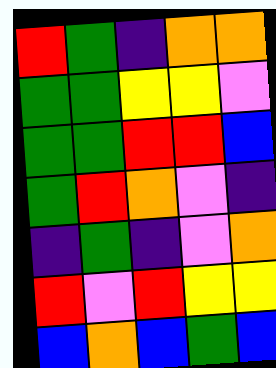[["red", "green", "indigo", "orange", "orange"], ["green", "green", "yellow", "yellow", "violet"], ["green", "green", "red", "red", "blue"], ["green", "red", "orange", "violet", "indigo"], ["indigo", "green", "indigo", "violet", "orange"], ["red", "violet", "red", "yellow", "yellow"], ["blue", "orange", "blue", "green", "blue"]]